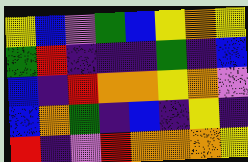[["yellow", "blue", "violet", "green", "blue", "yellow", "orange", "yellow"], ["green", "red", "indigo", "indigo", "indigo", "green", "indigo", "blue"], ["blue", "indigo", "red", "orange", "orange", "yellow", "orange", "violet"], ["blue", "orange", "green", "indigo", "blue", "indigo", "yellow", "indigo"], ["red", "indigo", "violet", "red", "orange", "orange", "orange", "yellow"]]